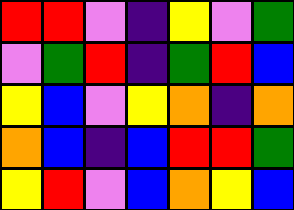[["red", "red", "violet", "indigo", "yellow", "violet", "green"], ["violet", "green", "red", "indigo", "green", "red", "blue"], ["yellow", "blue", "violet", "yellow", "orange", "indigo", "orange"], ["orange", "blue", "indigo", "blue", "red", "red", "green"], ["yellow", "red", "violet", "blue", "orange", "yellow", "blue"]]